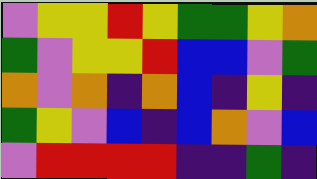[["violet", "yellow", "yellow", "red", "yellow", "green", "green", "yellow", "orange"], ["green", "violet", "yellow", "yellow", "red", "blue", "blue", "violet", "green"], ["orange", "violet", "orange", "indigo", "orange", "blue", "indigo", "yellow", "indigo"], ["green", "yellow", "violet", "blue", "indigo", "blue", "orange", "violet", "blue"], ["violet", "red", "red", "red", "red", "indigo", "indigo", "green", "indigo"]]